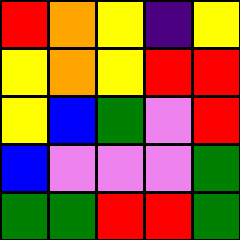[["red", "orange", "yellow", "indigo", "yellow"], ["yellow", "orange", "yellow", "red", "red"], ["yellow", "blue", "green", "violet", "red"], ["blue", "violet", "violet", "violet", "green"], ["green", "green", "red", "red", "green"]]